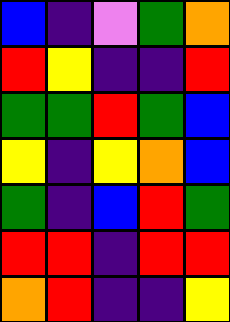[["blue", "indigo", "violet", "green", "orange"], ["red", "yellow", "indigo", "indigo", "red"], ["green", "green", "red", "green", "blue"], ["yellow", "indigo", "yellow", "orange", "blue"], ["green", "indigo", "blue", "red", "green"], ["red", "red", "indigo", "red", "red"], ["orange", "red", "indigo", "indigo", "yellow"]]